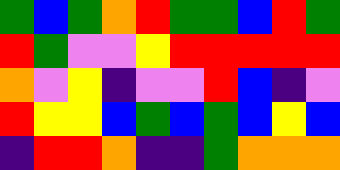[["green", "blue", "green", "orange", "red", "green", "green", "blue", "red", "green"], ["red", "green", "violet", "violet", "yellow", "red", "red", "red", "red", "red"], ["orange", "violet", "yellow", "indigo", "violet", "violet", "red", "blue", "indigo", "violet"], ["red", "yellow", "yellow", "blue", "green", "blue", "green", "blue", "yellow", "blue"], ["indigo", "red", "red", "orange", "indigo", "indigo", "green", "orange", "orange", "orange"]]